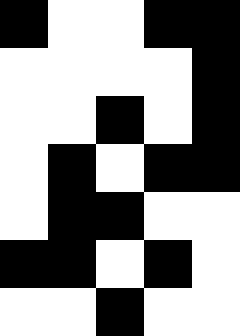[["black", "white", "white", "black", "black"], ["white", "white", "white", "white", "black"], ["white", "white", "black", "white", "black"], ["white", "black", "white", "black", "black"], ["white", "black", "black", "white", "white"], ["black", "black", "white", "black", "white"], ["white", "white", "black", "white", "white"]]